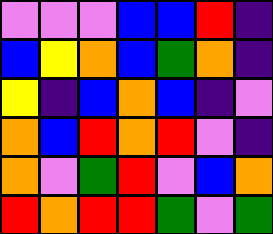[["violet", "violet", "violet", "blue", "blue", "red", "indigo"], ["blue", "yellow", "orange", "blue", "green", "orange", "indigo"], ["yellow", "indigo", "blue", "orange", "blue", "indigo", "violet"], ["orange", "blue", "red", "orange", "red", "violet", "indigo"], ["orange", "violet", "green", "red", "violet", "blue", "orange"], ["red", "orange", "red", "red", "green", "violet", "green"]]